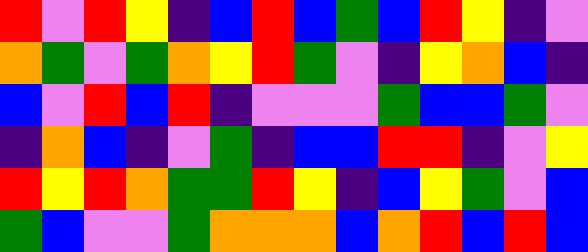[["red", "violet", "red", "yellow", "indigo", "blue", "red", "blue", "green", "blue", "red", "yellow", "indigo", "violet"], ["orange", "green", "violet", "green", "orange", "yellow", "red", "green", "violet", "indigo", "yellow", "orange", "blue", "indigo"], ["blue", "violet", "red", "blue", "red", "indigo", "violet", "violet", "violet", "green", "blue", "blue", "green", "violet"], ["indigo", "orange", "blue", "indigo", "violet", "green", "indigo", "blue", "blue", "red", "red", "indigo", "violet", "yellow"], ["red", "yellow", "red", "orange", "green", "green", "red", "yellow", "indigo", "blue", "yellow", "green", "violet", "blue"], ["green", "blue", "violet", "violet", "green", "orange", "orange", "orange", "blue", "orange", "red", "blue", "red", "blue"]]